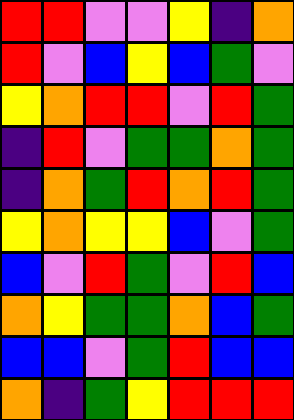[["red", "red", "violet", "violet", "yellow", "indigo", "orange"], ["red", "violet", "blue", "yellow", "blue", "green", "violet"], ["yellow", "orange", "red", "red", "violet", "red", "green"], ["indigo", "red", "violet", "green", "green", "orange", "green"], ["indigo", "orange", "green", "red", "orange", "red", "green"], ["yellow", "orange", "yellow", "yellow", "blue", "violet", "green"], ["blue", "violet", "red", "green", "violet", "red", "blue"], ["orange", "yellow", "green", "green", "orange", "blue", "green"], ["blue", "blue", "violet", "green", "red", "blue", "blue"], ["orange", "indigo", "green", "yellow", "red", "red", "red"]]